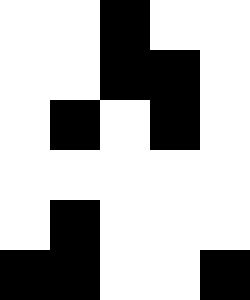[["white", "white", "black", "white", "white"], ["white", "white", "black", "black", "white"], ["white", "black", "white", "black", "white"], ["white", "white", "white", "white", "white"], ["white", "black", "white", "white", "white"], ["black", "black", "white", "white", "black"]]